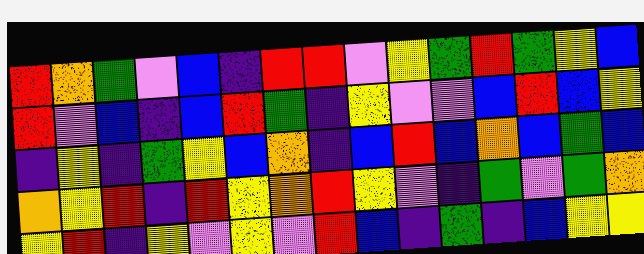[["red", "orange", "green", "violet", "blue", "indigo", "red", "red", "violet", "yellow", "green", "red", "green", "yellow", "blue"], ["red", "violet", "blue", "indigo", "blue", "red", "green", "indigo", "yellow", "violet", "violet", "blue", "red", "blue", "yellow"], ["indigo", "yellow", "indigo", "green", "yellow", "blue", "orange", "indigo", "blue", "red", "blue", "orange", "blue", "green", "blue"], ["orange", "yellow", "red", "indigo", "red", "yellow", "orange", "red", "yellow", "violet", "indigo", "green", "violet", "green", "orange"], ["yellow", "red", "indigo", "yellow", "violet", "yellow", "violet", "red", "blue", "indigo", "green", "indigo", "blue", "yellow", "yellow"]]